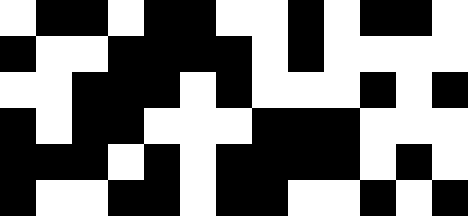[["white", "black", "black", "white", "black", "black", "white", "white", "black", "white", "black", "black", "white"], ["black", "white", "white", "black", "black", "black", "black", "white", "black", "white", "white", "white", "white"], ["white", "white", "black", "black", "black", "white", "black", "white", "white", "white", "black", "white", "black"], ["black", "white", "black", "black", "white", "white", "white", "black", "black", "black", "white", "white", "white"], ["black", "black", "black", "white", "black", "white", "black", "black", "black", "black", "white", "black", "white"], ["black", "white", "white", "black", "black", "white", "black", "black", "white", "white", "black", "white", "black"]]